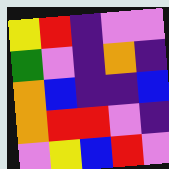[["yellow", "red", "indigo", "violet", "violet"], ["green", "violet", "indigo", "orange", "indigo"], ["orange", "blue", "indigo", "indigo", "blue"], ["orange", "red", "red", "violet", "indigo"], ["violet", "yellow", "blue", "red", "violet"]]